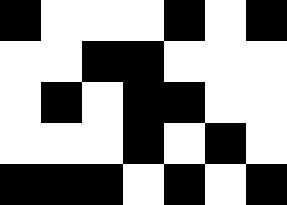[["black", "white", "white", "white", "black", "white", "black"], ["white", "white", "black", "black", "white", "white", "white"], ["white", "black", "white", "black", "black", "white", "white"], ["white", "white", "white", "black", "white", "black", "white"], ["black", "black", "black", "white", "black", "white", "black"]]